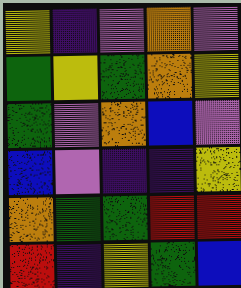[["yellow", "indigo", "violet", "orange", "violet"], ["green", "yellow", "green", "orange", "yellow"], ["green", "violet", "orange", "blue", "violet"], ["blue", "violet", "indigo", "indigo", "yellow"], ["orange", "green", "green", "red", "red"], ["red", "indigo", "yellow", "green", "blue"]]